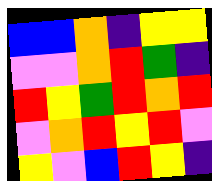[["blue", "blue", "orange", "indigo", "yellow", "yellow"], ["violet", "violet", "orange", "red", "green", "indigo"], ["red", "yellow", "green", "red", "orange", "red"], ["violet", "orange", "red", "yellow", "red", "violet"], ["yellow", "violet", "blue", "red", "yellow", "indigo"]]